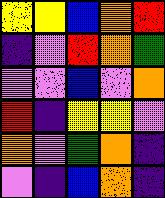[["yellow", "yellow", "blue", "orange", "red"], ["indigo", "violet", "red", "orange", "green"], ["violet", "violet", "blue", "violet", "orange"], ["red", "indigo", "yellow", "yellow", "violet"], ["orange", "violet", "green", "orange", "indigo"], ["violet", "indigo", "blue", "orange", "indigo"]]